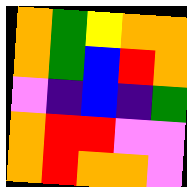[["orange", "green", "yellow", "orange", "orange"], ["orange", "green", "blue", "red", "orange"], ["violet", "indigo", "blue", "indigo", "green"], ["orange", "red", "red", "violet", "violet"], ["orange", "red", "orange", "orange", "violet"]]